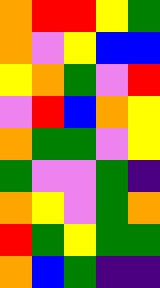[["orange", "red", "red", "yellow", "green"], ["orange", "violet", "yellow", "blue", "blue"], ["yellow", "orange", "green", "violet", "red"], ["violet", "red", "blue", "orange", "yellow"], ["orange", "green", "green", "violet", "yellow"], ["green", "violet", "violet", "green", "indigo"], ["orange", "yellow", "violet", "green", "orange"], ["red", "green", "yellow", "green", "green"], ["orange", "blue", "green", "indigo", "indigo"]]